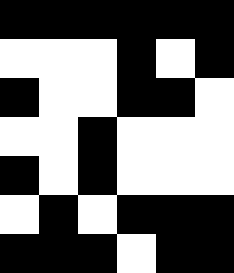[["black", "black", "black", "black", "black", "black"], ["white", "white", "white", "black", "white", "black"], ["black", "white", "white", "black", "black", "white"], ["white", "white", "black", "white", "white", "white"], ["black", "white", "black", "white", "white", "white"], ["white", "black", "white", "black", "black", "black"], ["black", "black", "black", "white", "black", "black"]]